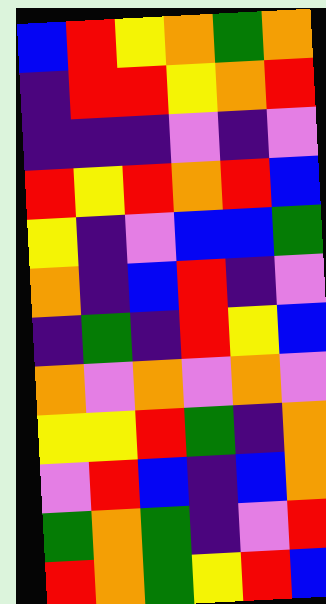[["blue", "red", "yellow", "orange", "green", "orange"], ["indigo", "red", "red", "yellow", "orange", "red"], ["indigo", "indigo", "indigo", "violet", "indigo", "violet"], ["red", "yellow", "red", "orange", "red", "blue"], ["yellow", "indigo", "violet", "blue", "blue", "green"], ["orange", "indigo", "blue", "red", "indigo", "violet"], ["indigo", "green", "indigo", "red", "yellow", "blue"], ["orange", "violet", "orange", "violet", "orange", "violet"], ["yellow", "yellow", "red", "green", "indigo", "orange"], ["violet", "red", "blue", "indigo", "blue", "orange"], ["green", "orange", "green", "indigo", "violet", "red"], ["red", "orange", "green", "yellow", "red", "blue"]]